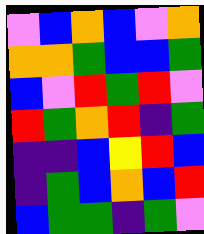[["violet", "blue", "orange", "blue", "violet", "orange"], ["orange", "orange", "green", "blue", "blue", "green"], ["blue", "violet", "red", "green", "red", "violet"], ["red", "green", "orange", "red", "indigo", "green"], ["indigo", "indigo", "blue", "yellow", "red", "blue"], ["indigo", "green", "blue", "orange", "blue", "red"], ["blue", "green", "green", "indigo", "green", "violet"]]